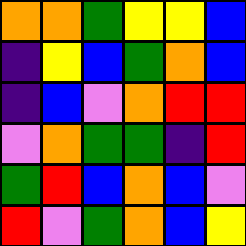[["orange", "orange", "green", "yellow", "yellow", "blue"], ["indigo", "yellow", "blue", "green", "orange", "blue"], ["indigo", "blue", "violet", "orange", "red", "red"], ["violet", "orange", "green", "green", "indigo", "red"], ["green", "red", "blue", "orange", "blue", "violet"], ["red", "violet", "green", "orange", "blue", "yellow"]]